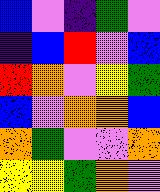[["blue", "violet", "indigo", "green", "violet"], ["indigo", "blue", "red", "violet", "blue"], ["red", "orange", "violet", "yellow", "green"], ["blue", "violet", "orange", "orange", "blue"], ["orange", "green", "violet", "violet", "orange"], ["yellow", "yellow", "green", "orange", "violet"]]